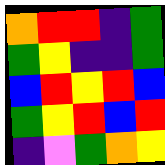[["orange", "red", "red", "indigo", "green"], ["green", "yellow", "indigo", "indigo", "green"], ["blue", "red", "yellow", "red", "blue"], ["green", "yellow", "red", "blue", "red"], ["indigo", "violet", "green", "orange", "yellow"]]